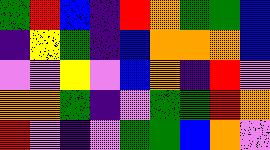[["green", "red", "blue", "indigo", "red", "orange", "green", "green", "blue"], ["indigo", "yellow", "green", "indigo", "blue", "orange", "orange", "orange", "blue"], ["violet", "violet", "yellow", "violet", "blue", "orange", "indigo", "red", "violet"], ["orange", "orange", "green", "indigo", "violet", "green", "green", "red", "orange"], ["red", "violet", "indigo", "violet", "green", "green", "blue", "orange", "violet"]]